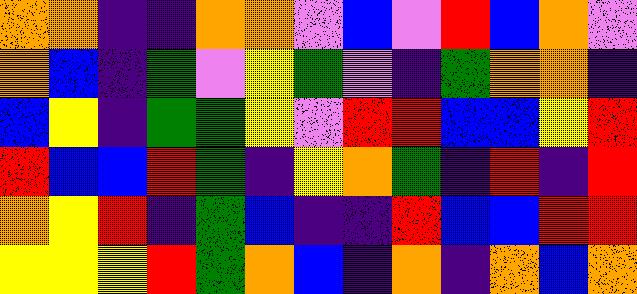[["orange", "orange", "indigo", "indigo", "orange", "orange", "violet", "blue", "violet", "red", "blue", "orange", "violet"], ["orange", "blue", "indigo", "green", "violet", "yellow", "green", "violet", "indigo", "green", "orange", "orange", "indigo"], ["blue", "yellow", "indigo", "green", "green", "yellow", "violet", "red", "red", "blue", "blue", "yellow", "red"], ["red", "blue", "blue", "red", "green", "indigo", "yellow", "orange", "green", "indigo", "red", "indigo", "red"], ["orange", "yellow", "red", "indigo", "green", "blue", "indigo", "indigo", "red", "blue", "blue", "red", "red"], ["yellow", "yellow", "yellow", "red", "green", "orange", "blue", "indigo", "orange", "indigo", "orange", "blue", "orange"]]